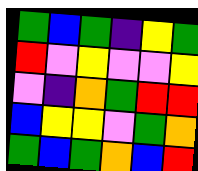[["green", "blue", "green", "indigo", "yellow", "green"], ["red", "violet", "yellow", "violet", "violet", "yellow"], ["violet", "indigo", "orange", "green", "red", "red"], ["blue", "yellow", "yellow", "violet", "green", "orange"], ["green", "blue", "green", "orange", "blue", "red"]]